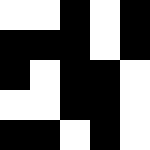[["white", "white", "black", "white", "black"], ["black", "black", "black", "white", "black"], ["black", "white", "black", "black", "white"], ["white", "white", "black", "black", "white"], ["black", "black", "white", "black", "white"]]